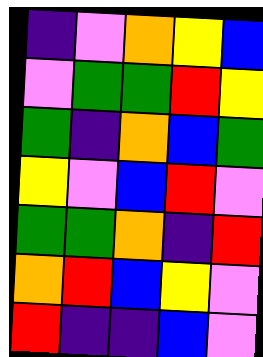[["indigo", "violet", "orange", "yellow", "blue"], ["violet", "green", "green", "red", "yellow"], ["green", "indigo", "orange", "blue", "green"], ["yellow", "violet", "blue", "red", "violet"], ["green", "green", "orange", "indigo", "red"], ["orange", "red", "blue", "yellow", "violet"], ["red", "indigo", "indigo", "blue", "violet"]]